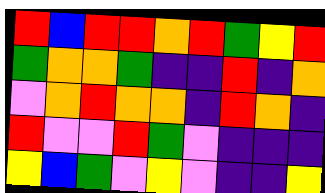[["red", "blue", "red", "red", "orange", "red", "green", "yellow", "red"], ["green", "orange", "orange", "green", "indigo", "indigo", "red", "indigo", "orange"], ["violet", "orange", "red", "orange", "orange", "indigo", "red", "orange", "indigo"], ["red", "violet", "violet", "red", "green", "violet", "indigo", "indigo", "indigo"], ["yellow", "blue", "green", "violet", "yellow", "violet", "indigo", "indigo", "yellow"]]